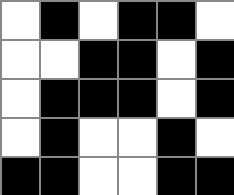[["white", "black", "white", "black", "black", "white"], ["white", "white", "black", "black", "white", "black"], ["white", "black", "black", "black", "white", "black"], ["white", "black", "white", "white", "black", "white"], ["black", "black", "white", "white", "black", "black"]]